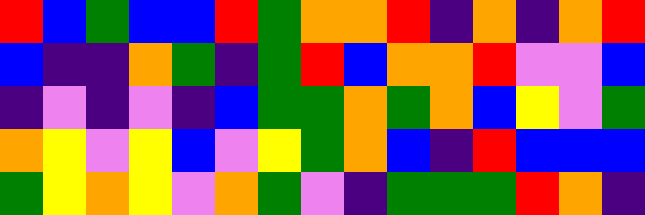[["red", "blue", "green", "blue", "blue", "red", "green", "orange", "orange", "red", "indigo", "orange", "indigo", "orange", "red"], ["blue", "indigo", "indigo", "orange", "green", "indigo", "green", "red", "blue", "orange", "orange", "red", "violet", "violet", "blue"], ["indigo", "violet", "indigo", "violet", "indigo", "blue", "green", "green", "orange", "green", "orange", "blue", "yellow", "violet", "green"], ["orange", "yellow", "violet", "yellow", "blue", "violet", "yellow", "green", "orange", "blue", "indigo", "red", "blue", "blue", "blue"], ["green", "yellow", "orange", "yellow", "violet", "orange", "green", "violet", "indigo", "green", "green", "green", "red", "orange", "indigo"]]